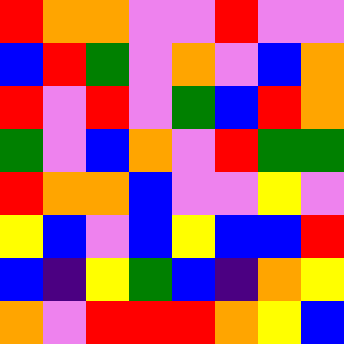[["red", "orange", "orange", "violet", "violet", "red", "violet", "violet"], ["blue", "red", "green", "violet", "orange", "violet", "blue", "orange"], ["red", "violet", "red", "violet", "green", "blue", "red", "orange"], ["green", "violet", "blue", "orange", "violet", "red", "green", "green"], ["red", "orange", "orange", "blue", "violet", "violet", "yellow", "violet"], ["yellow", "blue", "violet", "blue", "yellow", "blue", "blue", "red"], ["blue", "indigo", "yellow", "green", "blue", "indigo", "orange", "yellow"], ["orange", "violet", "red", "red", "red", "orange", "yellow", "blue"]]